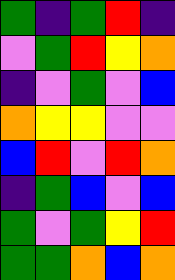[["green", "indigo", "green", "red", "indigo"], ["violet", "green", "red", "yellow", "orange"], ["indigo", "violet", "green", "violet", "blue"], ["orange", "yellow", "yellow", "violet", "violet"], ["blue", "red", "violet", "red", "orange"], ["indigo", "green", "blue", "violet", "blue"], ["green", "violet", "green", "yellow", "red"], ["green", "green", "orange", "blue", "orange"]]